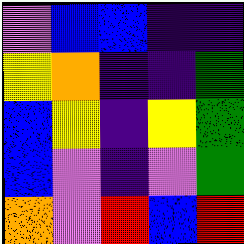[["violet", "blue", "blue", "indigo", "indigo"], ["yellow", "orange", "indigo", "indigo", "green"], ["blue", "yellow", "indigo", "yellow", "green"], ["blue", "violet", "indigo", "violet", "green"], ["orange", "violet", "red", "blue", "red"]]